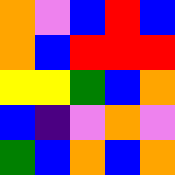[["orange", "violet", "blue", "red", "blue"], ["orange", "blue", "red", "red", "red"], ["yellow", "yellow", "green", "blue", "orange"], ["blue", "indigo", "violet", "orange", "violet"], ["green", "blue", "orange", "blue", "orange"]]